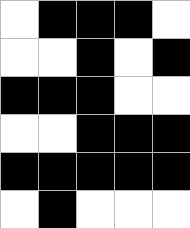[["white", "black", "black", "black", "white"], ["white", "white", "black", "white", "black"], ["black", "black", "black", "white", "white"], ["white", "white", "black", "black", "black"], ["black", "black", "black", "black", "black"], ["white", "black", "white", "white", "white"]]